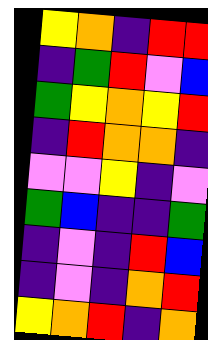[["yellow", "orange", "indigo", "red", "red"], ["indigo", "green", "red", "violet", "blue"], ["green", "yellow", "orange", "yellow", "red"], ["indigo", "red", "orange", "orange", "indigo"], ["violet", "violet", "yellow", "indigo", "violet"], ["green", "blue", "indigo", "indigo", "green"], ["indigo", "violet", "indigo", "red", "blue"], ["indigo", "violet", "indigo", "orange", "red"], ["yellow", "orange", "red", "indigo", "orange"]]